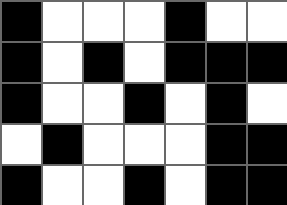[["black", "white", "white", "white", "black", "white", "white"], ["black", "white", "black", "white", "black", "black", "black"], ["black", "white", "white", "black", "white", "black", "white"], ["white", "black", "white", "white", "white", "black", "black"], ["black", "white", "white", "black", "white", "black", "black"]]